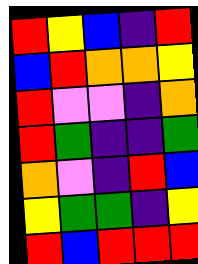[["red", "yellow", "blue", "indigo", "red"], ["blue", "red", "orange", "orange", "yellow"], ["red", "violet", "violet", "indigo", "orange"], ["red", "green", "indigo", "indigo", "green"], ["orange", "violet", "indigo", "red", "blue"], ["yellow", "green", "green", "indigo", "yellow"], ["red", "blue", "red", "red", "red"]]